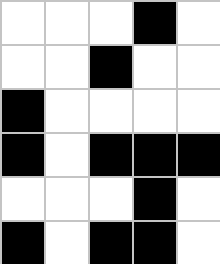[["white", "white", "white", "black", "white"], ["white", "white", "black", "white", "white"], ["black", "white", "white", "white", "white"], ["black", "white", "black", "black", "black"], ["white", "white", "white", "black", "white"], ["black", "white", "black", "black", "white"]]